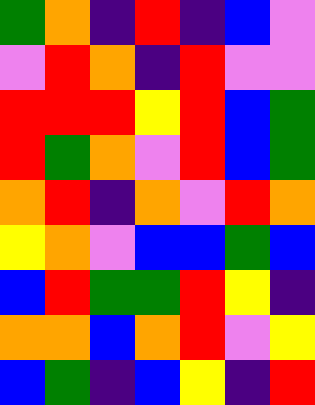[["green", "orange", "indigo", "red", "indigo", "blue", "violet"], ["violet", "red", "orange", "indigo", "red", "violet", "violet"], ["red", "red", "red", "yellow", "red", "blue", "green"], ["red", "green", "orange", "violet", "red", "blue", "green"], ["orange", "red", "indigo", "orange", "violet", "red", "orange"], ["yellow", "orange", "violet", "blue", "blue", "green", "blue"], ["blue", "red", "green", "green", "red", "yellow", "indigo"], ["orange", "orange", "blue", "orange", "red", "violet", "yellow"], ["blue", "green", "indigo", "blue", "yellow", "indigo", "red"]]